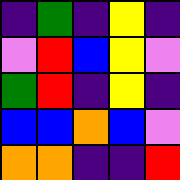[["indigo", "green", "indigo", "yellow", "indigo"], ["violet", "red", "blue", "yellow", "violet"], ["green", "red", "indigo", "yellow", "indigo"], ["blue", "blue", "orange", "blue", "violet"], ["orange", "orange", "indigo", "indigo", "red"]]